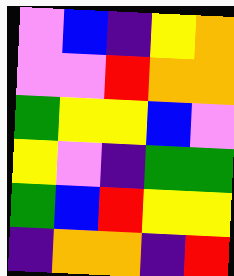[["violet", "blue", "indigo", "yellow", "orange"], ["violet", "violet", "red", "orange", "orange"], ["green", "yellow", "yellow", "blue", "violet"], ["yellow", "violet", "indigo", "green", "green"], ["green", "blue", "red", "yellow", "yellow"], ["indigo", "orange", "orange", "indigo", "red"]]